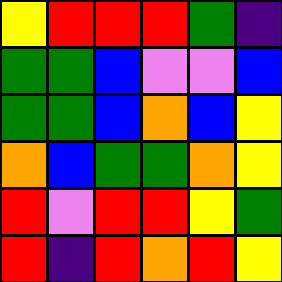[["yellow", "red", "red", "red", "green", "indigo"], ["green", "green", "blue", "violet", "violet", "blue"], ["green", "green", "blue", "orange", "blue", "yellow"], ["orange", "blue", "green", "green", "orange", "yellow"], ["red", "violet", "red", "red", "yellow", "green"], ["red", "indigo", "red", "orange", "red", "yellow"]]